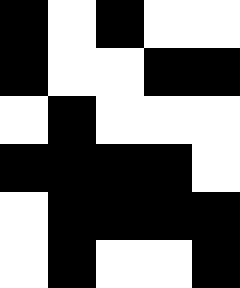[["black", "white", "black", "white", "white"], ["black", "white", "white", "black", "black"], ["white", "black", "white", "white", "white"], ["black", "black", "black", "black", "white"], ["white", "black", "black", "black", "black"], ["white", "black", "white", "white", "black"]]